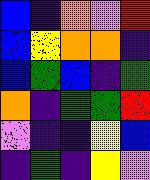[["blue", "indigo", "orange", "violet", "red"], ["blue", "yellow", "orange", "orange", "indigo"], ["blue", "green", "blue", "indigo", "green"], ["orange", "indigo", "green", "green", "red"], ["violet", "indigo", "indigo", "yellow", "blue"], ["indigo", "green", "indigo", "yellow", "violet"]]